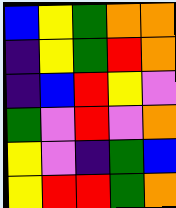[["blue", "yellow", "green", "orange", "orange"], ["indigo", "yellow", "green", "red", "orange"], ["indigo", "blue", "red", "yellow", "violet"], ["green", "violet", "red", "violet", "orange"], ["yellow", "violet", "indigo", "green", "blue"], ["yellow", "red", "red", "green", "orange"]]